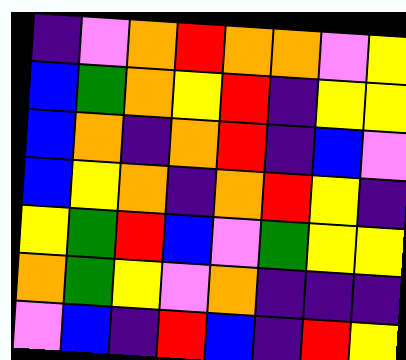[["indigo", "violet", "orange", "red", "orange", "orange", "violet", "yellow"], ["blue", "green", "orange", "yellow", "red", "indigo", "yellow", "yellow"], ["blue", "orange", "indigo", "orange", "red", "indigo", "blue", "violet"], ["blue", "yellow", "orange", "indigo", "orange", "red", "yellow", "indigo"], ["yellow", "green", "red", "blue", "violet", "green", "yellow", "yellow"], ["orange", "green", "yellow", "violet", "orange", "indigo", "indigo", "indigo"], ["violet", "blue", "indigo", "red", "blue", "indigo", "red", "yellow"]]